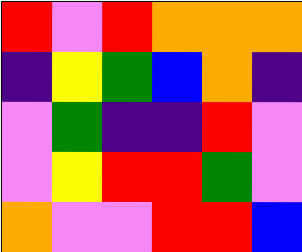[["red", "violet", "red", "orange", "orange", "orange"], ["indigo", "yellow", "green", "blue", "orange", "indigo"], ["violet", "green", "indigo", "indigo", "red", "violet"], ["violet", "yellow", "red", "red", "green", "violet"], ["orange", "violet", "violet", "red", "red", "blue"]]